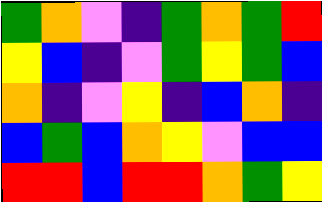[["green", "orange", "violet", "indigo", "green", "orange", "green", "red"], ["yellow", "blue", "indigo", "violet", "green", "yellow", "green", "blue"], ["orange", "indigo", "violet", "yellow", "indigo", "blue", "orange", "indigo"], ["blue", "green", "blue", "orange", "yellow", "violet", "blue", "blue"], ["red", "red", "blue", "red", "red", "orange", "green", "yellow"]]